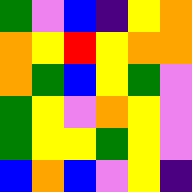[["green", "violet", "blue", "indigo", "yellow", "orange"], ["orange", "yellow", "red", "yellow", "orange", "orange"], ["orange", "green", "blue", "yellow", "green", "violet"], ["green", "yellow", "violet", "orange", "yellow", "violet"], ["green", "yellow", "yellow", "green", "yellow", "violet"], ["blue", "orange", "blue", "violet", "yellow", "indigo"]]